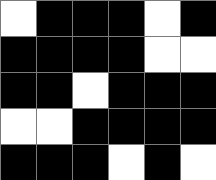[["white", "black", "black", "black", "white", "black"], ["black", "black", "black", "black", "white", "white"], ["black", "black", "white", "black", "black", "black"], ["white", "white", "black", "black", "black", "black"], ["black", "black", "black", "white", "black", "white"]]